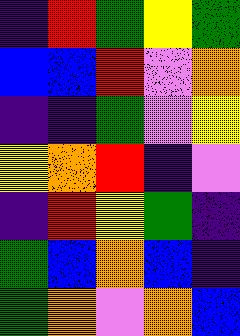[["indigo", "red", "green", "yellow", "green"], ["blue", "blue", "red", "violet", "orange"], ["indigo", "indigo", "green", "violet", "yellow"], ["yellow", "orange", "red", "indigo", "violet"], ["indigo", "red", "yellow", "green", "indigo"], ["green", "blue", "orange", "blue", "indigo"], ["green", "orange", "violet", "orange", "blue"]]